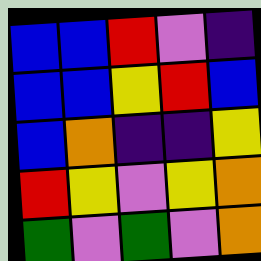[["blue", "blue", "red", "violet", "indigo"], ["blue", "blue", "yellow", "red", "blue"], ["blue", "orange", "indigo", "indigo", "yellow"], ["red", "yellow", "violet", "yellow", "orange"], ["green", "violet", "green", "violet", "orange"]]